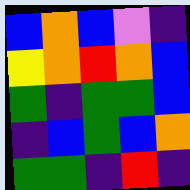[["blue", "orange", "blue", "violet", "indigo"], ["yellow", "orange", "red", "orange", "blue"], ["green", "indigo", "green", "green", "blue"], ["indigo", "blue", "green", "blue", "orange"], ["green", "green", "indigo", "red", "indigo"]]